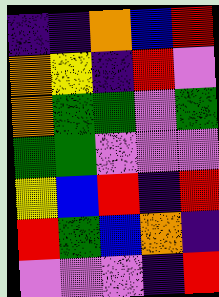[["indigo", "indigo", "orange", "blue", "red"], ["orange", "yellow", "indigo", "red", "violet"], ["orange", "green", "green", "violet", "green"], ["green", "green", "violet", "violet", "violet"], ["yellow", "blue", "red", "indigo", "red"], ["red", "green", "blue", "orange", "indigo"], ["violet", "violet", "violet", "indigo", "red"]]